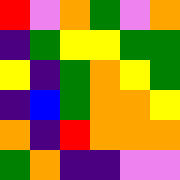[["red", "violet", "orange", "green", "violet", "orange"], ["indigo", "green", "yellow", "yellow", "green", "green"], ["yellow", "indigo", "green", "orange", "yellow", "green"], ["indigo", "blue", "green", "orange", "orange", "yellow"], ["orange", "indigo", "red", "orange", "orange", "orange"], ["green", "orange", "indigo", "indigo", "violet", "violet"]]